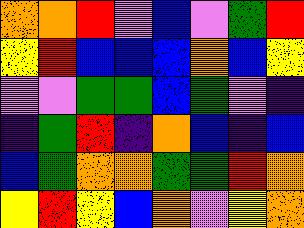[["orange", "orange", "red", "violet", "blue", "violet", "green", "red"], ["yellow", "red", "blue", "blue", "blue", "orange", "blue", "yellow"], ["violet", "violet", "green", "green", "blue", "green", "violet", "indigo"], ["indigo", "green", "red", "indigo", "orange", "blue", "indigo", "blue"], ["blue", "green", "orange", "orange", "green", "green", "red", "orange"], ["yellow", "red", "yellow", "blue", "orange", "violet", "yellow", "orange"]]